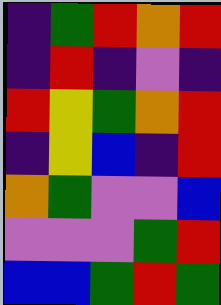[["indigo", "green", "red", "orange", "red"], ["indigo", "red", "indigo", "violet", "indigo"], ["red", "yellow", "green", "orange", "red"], ["indigo", "yellow", "blue", "indigo", "red"], ["orange", "green", "violet", "violet", "blue"], ["violet", "violet", "violet", "green", "red"], ["blue", "blue", "green", "red", "green"]]